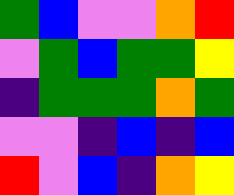[["green", "blue", "violet", "violet", "orange", "red"], ["violet", "green", "blue", "green", "green", "yellow"], ["indigo", "green", "green", "green", "orange", "green"], ["violet", "violet", "indigo", "blue", "indigo", "blue"], ["red", "violet", "blue", "indigo", "orange", "yellow"]]